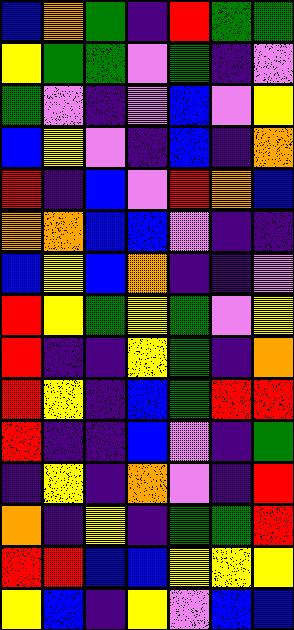[["blue", "orange", "green", "indigo", "red", "green", "green"], ["yellow", "green", "green", "violet", "green", "indigo", "violet"], ["green", "violet", "indigo", "violet", "blue", "violet", "yellow"], ["blue", "yellow", "violet", "indigo", "blue", "indigo", "orange"], ["red", "indigo", "blue", "violet", "red", "orange", "blue"], ["orange", "orange", "blue", "blue", "violet", "indigo", "indigo"], ["blue", "yellow", "blue", "orange", "indigo", "indigo", "violet"], ["red", "yellow", "green", "yellow", "green", "violet", "yellow"], ["red", "indigo", "indigo", "yellow", "green", "indigo", "orange"], ["red", "yellow", "indigo", "blue", "green", "red", "red"], ["red", "indigo", "indigo", "blue", "violet", "indigo", "green"], ["indigo", "yellow", "indigo", "orange", "violet", "indigo", "red"], ["orange", "indigo", "yellow", "indigo", "green", "green", "red"], ["red", "red", "blue", "blue", "yellow", "yellow", "yellow"], ["yellow", "blue", "indigo", "yellow", "violet", "blue", "blue"]]